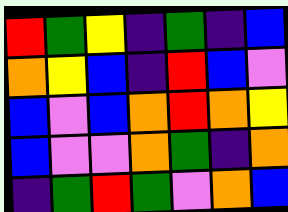[["red", "green", "yellow", "indigo", "green", "indigo", "blue"], ["orange", "yellow", "blue", "indigo", "red", "blue", "violet"], ["blue", "violet", "blue", "orange", "red", "orange", "yellow"], ["blue", "violet", "violet", "orange", "green", "indigo", "orange"], ["indigo", "green", "red", "green", "violet", "orange", "blue"]]